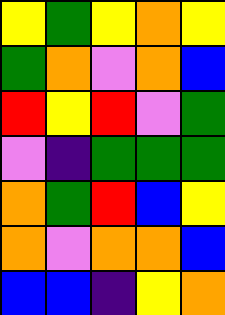[["yellow", "green", "yellow", "orange", "yellow"], ["green", "orange", "violet", "orange", "blue"], ["red", "yellow", "red", "violet", "green"], ["violet", "indigo", "green", "green", "green"], ["orange", "green", "red", "blue", "yellow"], ["orange", "violet", "orange", "orange", "blue"], ["blue", "blue", "indigo", "yellow", "orange"]]